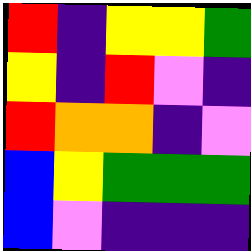[["red", "indigo", "yellow", "yellow", "green"], ["yellow", "indigo", "red", "violet", "indigo"], ["red", "orange", "orange", "indigo", "violet"], ["blue", "yellow", "green", "green", "green"], ["blue", "violet", "indigo", "indigo", "indigo"]]